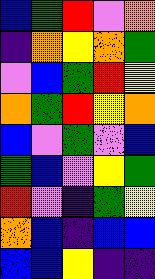[["blue", "green", "red", "violet", "orange"], ["indigo", "orange", "yellow", "orange", "green"], ["violet", "blue", "green", "red", "yellow"], ["orange", "green", "red", "yellow", "orange"], ["blue", "violet", "green", "violet", "blue"], ["green", "blue", "violet", "yellow", "green"], ["red", "violet", "indigo", "green", "yellow"], ["orange", "blue", "indigo", "blue", "blue"], ["blue", "blue", "yellow", "indigo", "indigo"]]